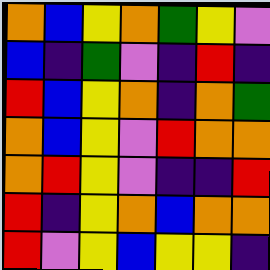[["orange", "blue", "yellow", "orange", "green", "yellow", "violet"], ["blue", "indigo", "green", "violet", "indigo", "red", "indigo"], ["red", "blue", "yellow", "orange", "indigo", "orange", "green"], ["orange", "blue", "yellow", "violet", "red", "orange", "orange"], ["orange", "red", "yellow", "violet", "indigo", "indigo", "red"], ["red", "indigo", "yellow", "orange", "blue", "orange", "orange"], ["red", "violet", "yellow", "blue", "yellow", "yellow", "indigo"]]